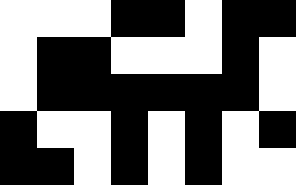[["white", "white", "white", "black", "black", "white", "black", "black"], ["white", "black", "black", "white", "white", "white", "black", "white"], ["white", "black", "black", "black", "black", "black", "black", "white"], ["black", "white", "white", "black", "white", "black", "white", "black"], ["black", "black", "white", "black", "white", "black", "white", "white"]]